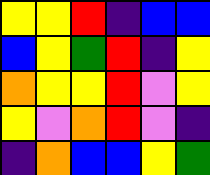[["yellow", "yellow", "red", "indigo", "blue", "blue"], ["blue", "yellow", "green", "red", "indigo", "yellow"], ["orange", "yellow", "yellow", "red", "violet", "yellow"], ["yellow", "violet", "orange", "red", "violet", "indigo"], ["indigo", "orange", "blue", "blue", "yellow", "green"]]